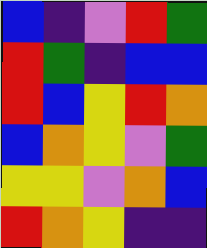[["blue", "indigo", "violet", "red", "green"], ["red", "green", "indigo", "blue", "blue"], ["red", "blue", "yellow", "red", "orange"], ["blue", "orange", "yellow", "violet", "green"], ["yellow", "yellow", "violet", "orange", "blue"], ["red", "orange", "yellow", "indigo", "indigo"]]